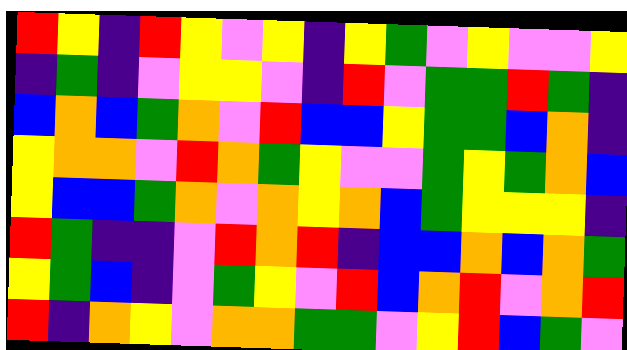[["red", "yellow", "indigo", "red", "yellow", "violet", "yellow", "indigo", "yellow", "green", "violet", "yellow", "violet", "violet", "yellow"], ["indigo", "green", "indigo", "violet", "yellow", "yellow", "violet", "indigo", "red", "violet", "green", "green", "red", "green", "indigo"], ["blue", "orange", "blue", "green", "orange", "violet", "red", "blue", "blue", "yellow", "green", "green", "blue", "orange", "indigo"], ["yellow", "orange", "orange", "violet", "red", "orange", "green", "yellow", "violet", "violet", "green", "yellow", "green", "orange", "blue"], ["yellow", "blue", "blue", "green", "orange", "violet", "orange", "yellow", "orange", "blue", "green", "yellow", "yellow", "yellow", "indigo"], ["red", "green", "indigo", "indigo", "violet", "red", "orange", "red", "indigo", "blue", "blue", "orange", "blue", "orange", "green"], ["yellow", "green", "blue", "indigo", "violet", "green", "yellow", "violet", "red", "blue", "orange", "red", "violet", "orange", "red"], ["red", "indigo", "orange", "yellow", "violet", "orange", "orange", "green", "green", "violet", "yellow", "red", "blue", "green", "violet"]]